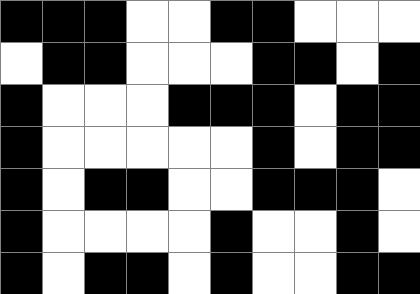[["black", "black", "black", "white", "white", "black", "black", "white", "white", "white"], ["white", "black", "black", "white", "white", "white", "black", "black", "white", "black"], ["black", "white", "white", "white", "black", "black", "black", "white", "black", "black"], ["black", "white", "white", "white", "white", "white", "black", "white", "black", "black"], ["black", "white", "black", "black", "white", "white", "black", "black", "black", "white"], ["black", "white", "white", "white", "white", "black", "white", "white", "black", "white"], ["black", "white", "black", "black", "white", "black", "white", "white", "black", "black"]]